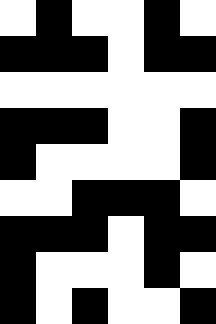[["white", "black", "white", "white", "black", "white"], ["black", "black", "black", "white", "black", "black"], ["white", "white", "white", "white", "white", "white"], ["black", "black", "black", "white", "white", "black"], ["black", "white", "white", "white", "white", "black"], ["white", "white", "black", "black", "black", "white"], ["black", "black", "black", "white", "black", "black"], ["black", "white", "white", "white", "black", "white"], ["black", "white", "black", "white", "white", "black"]]